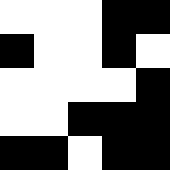[["white", "white", "white", "black", "black"], ["black", "white", "white", "black", "white"], ["white", "white", "white", "white", "black"], ["white", "white", "black", "black", "black"], ["black", "black", "white", "black", "black"]]